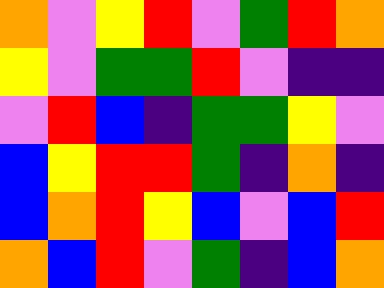[["orange", "violet", "yellow", "red", "violet", "green", "red", "orange"], ["yellow", "violet", "green", "green", "red", "violet", "indigo", "indigo"], ["violet", "red", "blue", "indigo", "green", "green", "yellow", "violet"], ["blue", "yellow", "red", "red", "green", "indigo", "orange", "indigo"], ["blue", "orange", "red", "yellow", "blue", "violet", "blue", "red"], ["orange", "blue", "red", "violet", "green", "indigo", "blue", "orange"]]